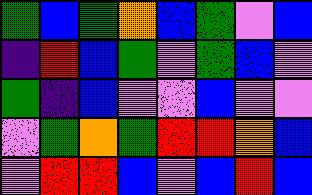[["green", "blue", "green", "orange", "blue", "green", "violet", "blue"], ["indigo", "red", "blue", "green", "violet", "green", "blue", "violet"], ["green", "indigo", "blue", "violet", "violet", "blue", "violet", "violet"], ["violet", "green", "orange", "green", "red", "red", "orange", "blue"], ["violet", "red", "red", "blue", "violet", "blue", "red", "blue"]]